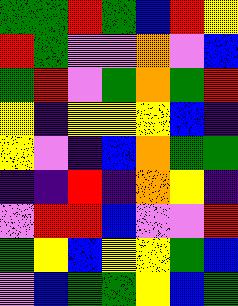[["green", "green", "red", "green", "blue", "red", "yellow"], ["red", "green", "violet", "violet", "orange", "violet", "blue"], ["green", "red", "violet", "green", "orange", "green", "red"], ["yellow", "indigo", "yellow", "yellow", "yellow", "blue", "indigo"], ["yellow", "violet", "indigo", "blue", "orange", "green", "green"], ["indigo", "indigo", "red", "indigo", "orange", "yellow", "indigo"], ["violet", "red", "red", "blue", "violet", "violet", "red"], ["green", "yellow", "blue", "yellow", "yellow", "green", "blue"], ["violet", "blue", "green", "green", "yellow", "blue", "green"]]